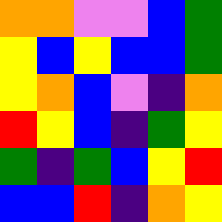[["orange", "orange", "violet", "violet", "blue", "green"], ["yellow", "blue", "yellow", "blue", "blue", "green"], ["yellow", "orange", "blue", "violet", "indigo", "orange"], ["red", "yellow", "blue", "indigo", "green", "yellow"], ["green", "indigo", "green", "blue", "yellow", "red"], ["blue", "blue", "red", "indigo", "orange", "yellow"]]